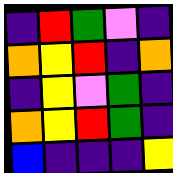[["indigo", "red", "green", "violet", "indigo"], ["orange", "yellow", "red", "indigo", "orange"], ["indigo", "yellow", "violet", "green", "indigo"], ["orange", "yellow", "red", "green", "indigo"], ["blue", "indigo", "indigo", "indigo", "yellow"]]